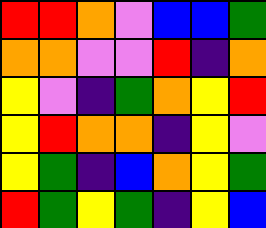[["red", "red", "orange", "violet", "blue", "blue", "green"], ["orange", "orange", "violet", "violet", "red", "indigo", "orange"], ["yellow", "violet", "indigo", "green", "orange", "yellow", "red"], ["yellow", "red", "orange", "orange", "indigo", "yellow", "violet"], ["yellow", "green", "indigo", "blue", "orange", "yellow", "green"], ["red", "green", "yellow", "green", "indigo", "yellow", "blue"]]